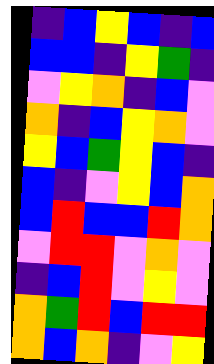[["indigo", "blue", "yellow", "blue", "indigo", "blue"], ["blue", "blue", "indigo", "yellow", "green", "indigo"], ["violet", "yellow", "orange", "indigo", "blue", "violet"], ["orange", "indigo", "blue", "yellow", "orange", "violet"], ["yellow", "blue", "green", "yellow", "blue", "indigo"], ["blue", "indigo", "violet", "yellow", "blue", "orange"], ["blue", "red", "blue", "blue", "red", "orange"], ["violet", "red", "red", "violet", "orange", "violet"], ["indigo", "blue", "red", "violet", "yellow", "violet"], ["orange", "green", "red", "blue", "red", "red"], ["orange", "blue", "orange", "indigo", "violet", "yellow"]]